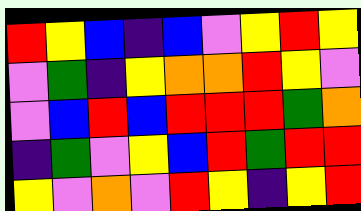[["red", "yellow", "blue", "indigo", "blue", "violet", "yellow", "red", "yellow"], ["violet", "green", "indigo", "yellow", "orange", "orange", "red", "yellow", "violet"], ["violet", "blue", "red", "blue", "red", "red", "red", "green", "orange"], ["indigo", "green", "violet", "yellow", "blue", "red", "green", "red", "red"], ["yellow", "violet", "orange", "violet", "red", "yellow", "indigo", "yellow", "red"]]